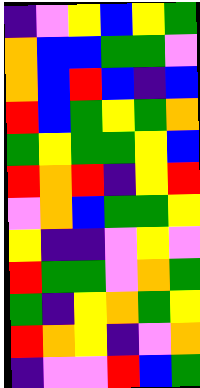[["indigo", "violet", "yellow", "blue", "yellow", "green"], ["orange", "blue", "blue", "green", "green", "violet"], ["orange", "blue", "red", "blue", "indigo", "blue"], ["red", "blue", "green", "yellow", "green", "orange"], ["green", "yellow", "green", "green", "yellow", "blue"], ["red", "orange", "red", "indigo", "yellow", "red"], ["violet", "orange", "blue", "green", "green", "yellow"], ["yellow", "indigo", "indigo", "violet", "yellow", "violet"], ["red", "green", "green", "violet", "orange", "green"], ["green", "indigo", "yellow", "orange", "green", "yellow"], ["red", "orange", "yellow", "indigo", "violet", "orange"], ["indigo", "violet", "violet", "red", "blue", "green"]]